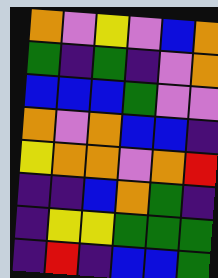[["orange", "violet", "yellow", "violet", "blue", "orange"], ["green", "indigo", "green", "indigo", "violet", "orange"], ["blue", "blue", "blue", "green", "violet", "violet"], ["orange", "violet", "orange", "blue", "blue", "indigo"], ["yellow", "orange", "orange", "violet", "orange", "red"], ["indigo", "indigo", "blue", "orange", "green", "indigo"], ["indigo", "yellow", "yellow", "green", "green", "green"], ["indigo", "red", "indigo", "blue", "blue", "green"]]